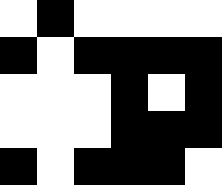[["white", "black", "white", "white", "white", "white"], ["black", "white", "black", "black", "black", "black"], ["white", "white", "white", "black", "white", "black"], ["white", "white", "white", "black", "black", "black"], ["black", "white", "black", "black", "black", "white"]]